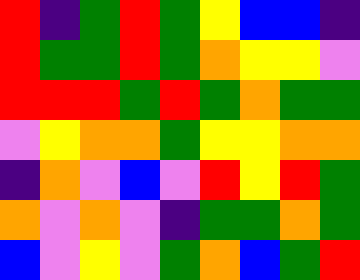[["red", "indigo", "green", "red", "green", "yellow", "blue", "blue", "indigo"], ["red", "green", "green", "red", "green", "orange", "yellow", "yellow", "violet"], ["red", "red", "red", "green", "red", "green", "orange", "green", "green"], ["violet", "yellow", "orange", "orange", "green", "yellow", "yellow", "orange", "orange"], ["indigo", "orange", "violet", "blue", "violet", "red", "yellow", "red", "green"], ["orange", "violet", "orange", "violet", "indigo", "green", "green", "orange", "green"], ["blue", "violet", "yellow", "violet", "green", "orange", "blue", "green", "red"]]